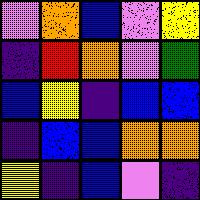[["violet", "orange", "blue", "violet", "yellow"], ["indigo", "red", "orange", "violet", "green"], ["blue", "yellow", "indigo", "blue", "blue"], ["indigo", "blue", "blue", "orange", "orange"], ["yellow", "indigo", "blue", "violet", "indigo"]]